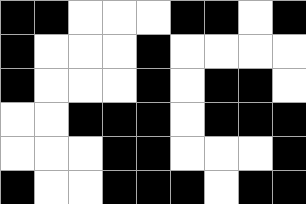[["black", "black", "white", "white", "white", "black", "black", "white", "black"], ["black", "white", "white", "white", "black", "white", "white", "white", "white"], ["black", "white", "white", "white", "black", "white", "black", "black", "white"], ["white", "white", "black", "black", "black", "white", "black", "black", "black"], ["white", "white", "white", "black", "black", "white", "white", "white", "black"], ["black", "white", "white", "black", "black", "black", "white", "black", "black"]]